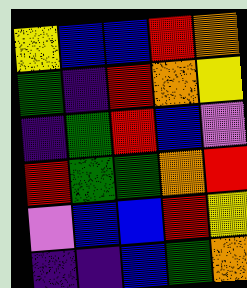[["yellow", "blue", "blue", "red", "orange"], ["green", "indigo", "red", "orange", "yellow"], ["indigo", "green", "red", "blue", "violet"], ["red", "green", "green", "orange", "red"], ["violet", "blue", "blue", "red", "yellow"], ["indigo", "indigo", "blue", "green", "orange"]]